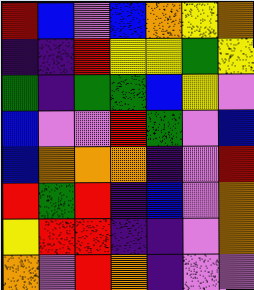[["red", "blue", "violet", "blue", "orange", "yellow", "orange"], ["indigo", "indigo", "red", "yellow", "yellow", "green", "yellow"], ["green", "indigo", "green", "green", "blue", "yellow", "violet"], ["blue", "violet", "violet", "red", "green", "violet", "blue"], ["blue", "orange", "orange", "orange", "indigo", "violet", "red"], ["red", "green", "red", "indigo", "blue", "violet", "orange"], ["yellow", "red", "red", "indigo", "indigo", "violet", "orange"], ["orange", "violet", "red", "orange", "indigo", "violet", "violet"]]